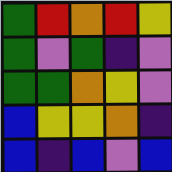[["green", "red", "orange", "red", "yellow"], ["green", "violet", "green", "indigo", "violet"], ["green", "green", "orange", "yellow", "violet"], ["blue", "yellow", "yellow", "orange", "indigo"], ["blue", "indigo", "blue", "violet", "blue"]]